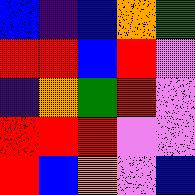[["blue", "indigo", "blue", "orange", "green"], ["red", "red", "blue", "red", "violet"], ["indigo", "orange", "green", "red", "violet"], ["red", "red", "red", "violet", "violet"], ["red", "blue", "orange", "violet", "blue"]]